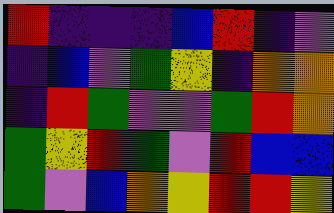[["red", "indigo", "indigo", "indigo", "blue", "red", "indigo", "violet"], ["indigo", "blue", "violet", "green", "yellow", "indigo", "orange", "orange"], ["indigo", "red", "green", "violet", "violet", "green", "red", "orange"], ["green", "yellow", "red", "green", "violet", "red", "blue", "blue"], ["green", "violet", "blue", "orange", "yellow", "red", "red", "yellow"]]